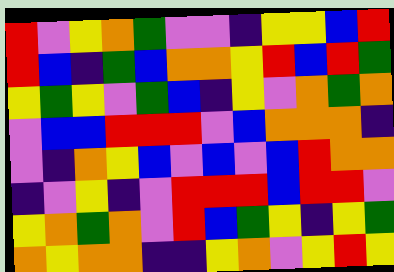[["red", "violet", "yellow", "orange", "green", "violet", "violet", "indigo", "yellow", "yellow", "blue", "red"], ["red", "blue", "indigo", "green", "blue", "orange", "orange", "yellow", "red", "blue", "red", "green"], ["yellow", "green", "yellow", "violet", "green", "blue", "indigo", "yellow", "violet", "orange", "green", "orange"], ["violet", "blue", "blue", "red", "red", "red", "violet", "blue", "orange", "orange", "orange", "indigo"], ["violet", "indigo", "orange", "yellow", "blue", "violet", "blue", "violet", "blue", "red", "orange", "orange"], ["indigo", "violet", "yellow", "indigo", "violet", "red", "red", "red", "blue", "red", "red", "violet"], ["yellow", "orange", "green", "orange", "violet", "red", "blue", "green", "yellow", "indigo", "yellow", "green"], ["orange", "yellow", "orange", "orange", "indigo", "indigo", "yellow", "orange", "violet", "yellow", "red", "yellow"]]